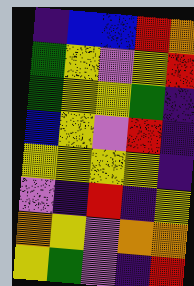[["indigo", "blue", "blue", "red", "orange"], ["green", "yellow", "violet", "yellow", "red"], ["green", "yellow", "yellow", "green", "indigo"], ["blue", "yellow", "violet", "red", "indigo"], ["yellow", "yellow", "yellow", "yellow", "indigo"], ["violet", "indigo", "red", "indigo", "yellow"], ["orange", "yellow", "violet", "orange", "orange"], ["yellow", "green", "violet", "indigo", "red"]]